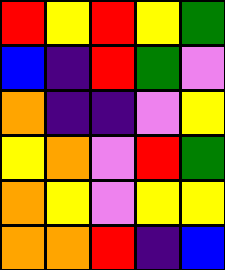[["red", "yellow", "red", "yellow", "green"], ["blue", "indigo", "red", "green", "violet"], ["orange", "indigo", "indigo", "violet", "yellow"], ["yellow", "orange", "violet", "red", "green"], ["orange", "yellow", "violet", "yellow", "yellow"], ["orange", "orange", "red", "indigo", "blue"]]